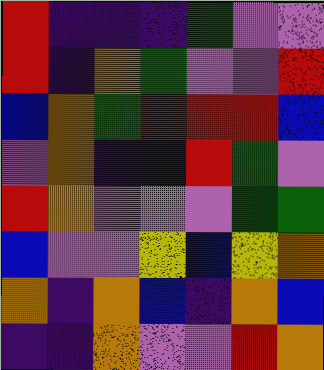[["red", "indigo", "indigo", "indigo", "green", "violet", "violet"], ["red", "indigo", "orange", "green", "violet", "violet", "red"], ["blue", "orange", "green", "red", "red", "red", "blue"], ["violet", "orange", "indigo", "indigo", "red", "green", "violet"], ["red", "orange", "violet", "violet", "violet", "green", "green"], ["blue", "violet", "violet", "yellow", "blue", "yellow", "orange"], ["orange", "indigo", "orange", "blue", "indigo", "orange", "blue"], ["indigo", "indigo", "orange", "violet", "violet", "red", "orange"]]